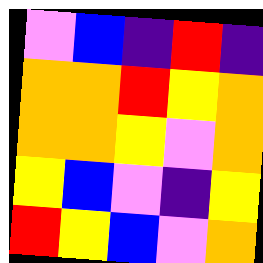[["violet", "blue", "indigo", "red", "indigo"], ["orange", "orange", "red", "yellow", "orange"], ["orange", "orange", "yellow", "violet", "orange"], ["yellow", "blue", "violet", "indigo", "yellow"], ["red", "yellow", "blue", "violet", "orange"]]